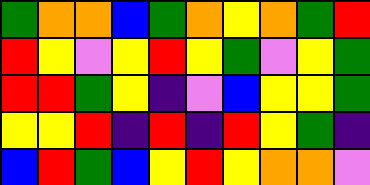[["green", "orange", "orange", "blue", "green", "orange", "yellow", "orange", "green", "red"], ["red", "yellow", "violet", "yellow", "red", "yellow", "green", "violet", "yellow", "green"], ["red", "red", "green", "yellow", "indigo", "violet", "blue", "yellow", "yellow", "green"], ["yellow", "yellow", "red", "indigo", "red", "indigo", "red", "yellow", "green", "indigo"], ["blue", "red", "green", "blue", "yellow", "red", "yellow", "orange", "orange", "violet"]]